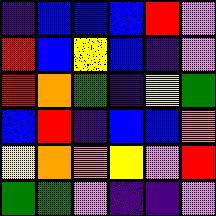[["indigo", "blue", "blue", "blue", "red", "violet"], ["red", "blue", "yellow", "blue", "indigo", "violet"], ["red", "orange", "green", "indigo", "yellow", "green"], ["blue", "red", "indigo", "blue", "blue", "orange"], ["yellow", "orange", "orange", "yellow", "violet", "red"], ["green", "green", "violet", "indigo", "indigo", "violet"]]